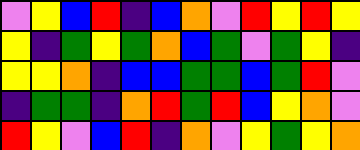[["violet", "yellow", "blue", "red", "indigo", "blue", "orange", "violet", "red", "yellow", "red", "yellow"], ["yellow", "indigo", "green", "yellow", "green", "orange", "blue", "green", "violet", "green", "yellow", "indigo"], ["yellow", "yellow", "orange", "indigo", "blue", "blue", "green", "green", "blue", "green", "red", "violet"], ["indigo", "green", "green", "indigo", "orange", "red", "green", "red", "blue", "yellow", "orange", "violet"], ["red", "yellow", "violet", "blue", "red", "indigo", "orange", "violet", "yellow", "green", "yellow", "orange"]]